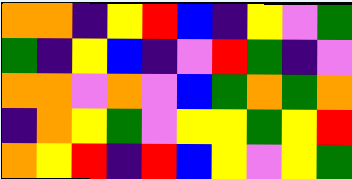[["orange", "orange", "indigo", "yellow", "red", "blue", "indigo", "yellow", "violet", "green"], ["green", "indigo", "yellow", "blue", "indigo", "violet", "red", "green", "indigo", "violet"], ["orange", "orange", "violet", "orange", "violet", "blue", "green", "orange", "green", "orange"], ["indigo", "orange", "yellow", "green", "violet", "yellow", "yellow", "green", "yellow", "red"], ["orange", "yellow", "red", "indigo", "red", "blue", "yellow", "violet", "yellow", "green"]]